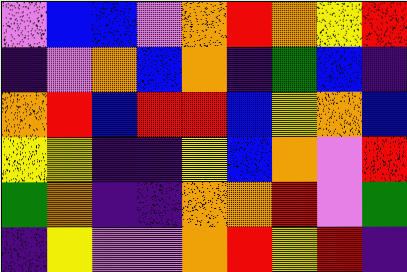[["violet", "blue", "blue", "violet", "orange", "red", "orange", "yellow", "red"], ["indigo", "violet", "orange", "blue", "orange", "indigo", "green", "blue", "indigo"], ["orange", "red", "blue", "red", "red", "blue", "yellow", "orange", "blue"], ["yellow", "yellow", "indigo", "indigo", "yellow", "blue", "orange", "violet", "red"], ["green", "orange", "indigo", "indigo", "orange", "orange", "red", "violet", "green"], ["indigo", "yellow", "violet", "violet", "orange", "red", "yellow", "red", "indigo"]]